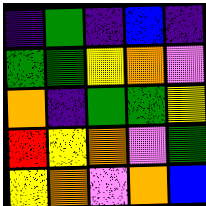[["indigo", "green", "indigo", "blue", "indigo"], ["green", "green", "yellow", "orange", "violet"], ["orange", "indigo", "green", "green", "yellow"], ["red", "yellow", "orange", "violet", "green"], ["yellow", "orange", "violet", "orange", "blue"]]